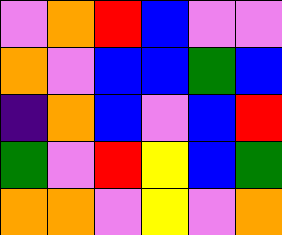[["violet", "orange", "red", "blue", "violet", "violet"], ["orange", "violet", "blue", "blue", "green", "blue"], ["indigo", "orange", "blue", "violet", "blue", "red"], ["green", "violet", "red", "yellow", "blue", "green"], ["orange", "orange", "violet", "yellow", "violet", "orange"]]